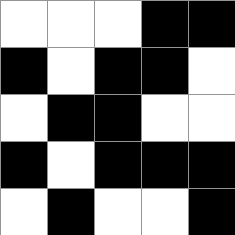[["white", "white", "white", "black", "black"], ["black", "white", "black", "black", "white"], ["white", "black", "black", "white", "white"], ["black", "white", "black", "black", "black"], ["white", "black", "white", "white", "black"]]